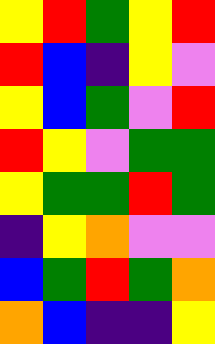[["yellow", "red", "green", "yellow", "red"], ["red", "blue", "indigo", "yellow", "violet"], ["yellow", "blue", "green", "violet", "red"], ["red", "yellow", "violet", "green", "green"], ["yellow", "green", "green", "red", "green"], ["indigo", "yellow", "orange", "violet", "violet"], ["blue", "green", "red", "green", "orange"], ["orange", "blue", "indigo", "indigo", "yellow"]]